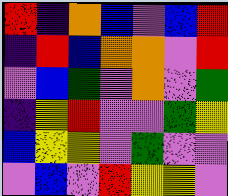[["red", "indigo", "orange", "blue", "violet", "blue", "red"], ["indigo", "red", "blue", "orange", "orange", "violet", "red"], ["violet", "blue", "green", "violet", "orange", "violet", "green"], ["indigo", "yellow", "red", "violet", "violet", "green", "yellow"], ["blue", "yellow", "yellow", "violet", "green", "violet", "violet"], ["violet", "blue", "violet", "red", "yellow", "yellow", "violet"]]